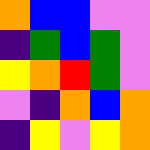[["orange", "blue", "blue", "violet", "violet"], ["indigo", "green", "blue", "green", "violet"], ["yellow", "orange", "red", "green", "violet"], ["violet", "indigo", "orange", "blue", "orange"], ["indigo", "yellow", "violet", "yellow", "orange"]]